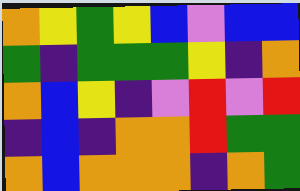[["orange", "yellow", "green", "yellow", "blue", "violet", "blue", "blue"], ["green", "indigo", "green", "green", "green", "yellow", "indigo", "orange"], ["orange", "blue", "yellow", "indigo", "violet", "red", "violet", "red"], ["indigo", "blue", "indigo", "orange", "orange", "red", "green", "green"], ["orange", "blue", "orange", "orange", "orange", "indigo", "orange", "green"]]